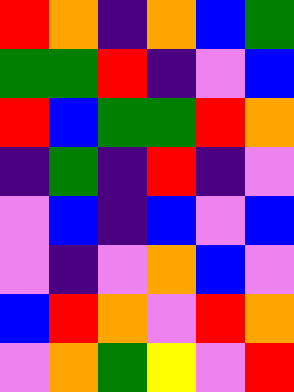[["red", "orange", "indigo", "orange", "blue", "green"], ["green", "green", "red", "indigo", "violet", "blue"], ["red", "blue", "green", "green", "red", "orange"], ["indigo", "green", "indigo", "red", "indigo", "violet"], ["violet", "blue", "indigo", "blue", "violet", "blue"], ["violet", "indigo", "violet", "orange", "blue", "violet"], ["blue", "red", "orange", "violet", "red", "orange"], ["violet", "orange", "green", "yellow", "violet", "red"]]